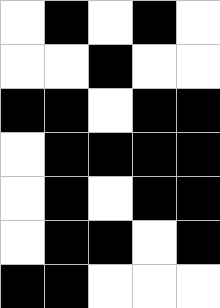[["white", "black", "white", "black", "white"], ["white", "white", "black", "white", "white"], ["black", "black", "white", "black", "black"], ["white", "black", "black", "black", "black"], ["white", "black", "white", "black", "black"], ["white", "black", "black", "white", "black"], ["black", "black", "white", "white", "white"]]